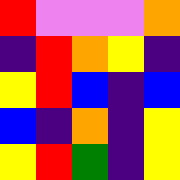[["red", "violet", "violet", "violet", "orange"], ["indigo", "red", "orange", "yellow", "indigo"], ["yellow", "red", "blue", "indigo", "blue"], ["blue", "indigo", "orange", "indigo", "yellow"], ["yellow", "red", "green", "indigo", "yellow"]]